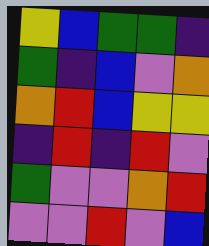[["yellow", "blue", "green", "green", "indigo"], ["green", "indigo", "blue", "violet", "orange"], ["orange", "red", "blue", "yellow", "yellow"], ["indigo", "red", "indigo", "red", "violet"], ["green", "violet", "violet", "orange", "red"], ["violet", "violet", "red", "violet", "blue"]]